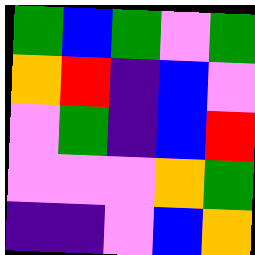[["green", "blue", "green", "violet", "green"], ["orange", "red", "indigo", "blue", "violet"], ["violet", "green", "indigo", "blue", "red"], ["violet", "violet", "violet", "orange", "green"], ["indigo", "indigo", "violet", "blue", "orange"]]